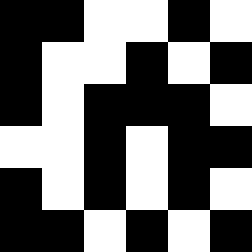[["black", "black", "white", "white", "black", "white"], ["black", "white", "white", "black", "white", "black"], ["black", "white", "black", "black", "black", "white"], ["white", "white", "black", "white", "black", "black"], ["black", "white", "black", "white", "black", "white"], ["black", "black", "white", "black", "white", "black"]]